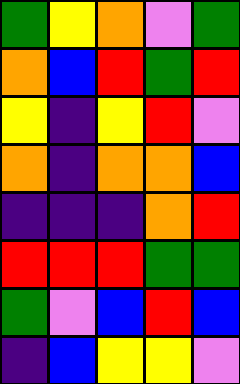[["green", "yellow", "orange", "violet", "green"], ["orange", "blue", "red", "green", "red"], ["yellow", "indigo", "yellow", "red", "violet"], ["orange", "indigo", "orange", "orange", "blue"], ["indigo", "indigo", "indigo", "orange", "red"], ["red", "red", "red", "green", "green"], ["green", "violet", "blue", "red", "blue"], ["indigo", "blue", "yellow", "yellow", "violet"]]